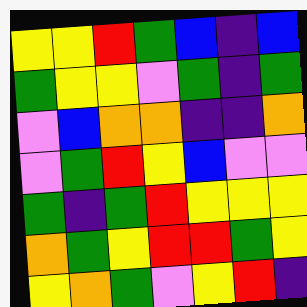[["yellow", "yellow", "red", "green", "blue", "indigo", "blue"], ["green", "yellow", "yellow", "violet", "green", "indigo", "green"], ["violet", "blue", "orange", "orange", "indigo", "indigo", "orange"], ["violet", "green", "red", "yellow", "blue", "violet", "violet"], ["green", "indigo", "green", "red", "yellow", "yellow", "yellow"], ["orange", "green", "yellow", "red", "red", "green", "yellow"], ["yellow", "orange", "green", "violet", "yellow", "red", "indigo"]]